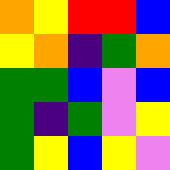[["orange", "yellow", "red", "red", "blue"], ["yellow", "orange", "indigo", "green", "orange"], ["green", "green", "blue", "violet", "blue"], ["green", "indigo", "green", "violet", "yellow"], ["green", "yellow", "blue", "yellow", "violet"]]